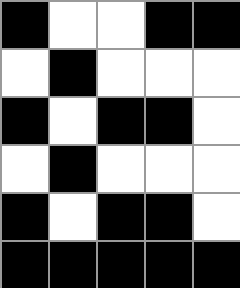[["black", "white", "white", "black", "black"], ["white", "black", "white", "white", "white"], ["black", "white", "black", "black", "white"], ["white", "black", "white", "white", "white"], ["black", "white", "black", "black", "white"], ["black", "black", "black", "black", "black"]]